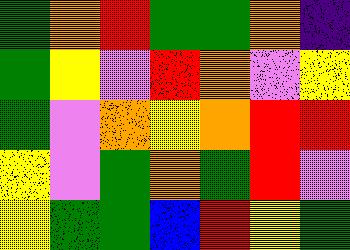[["green", "orange", "red", "green", "green", "orange", "indigo"], ["green", "yellow", "violet", "red", "orange", "violet", "yellow"], ["green", "violet", "orange", "yellow", "orange", "red", "red"], ["yellow", "violet", "green", "orange", "green", "red", "violet"], ["yellow", "green", "green", "blue", "red", "yellow", "green"]]